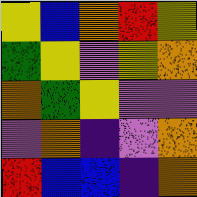[["yellow", "blue", "orange", "red", "yellow"], ["green", "yellow", "violet", "yellow", "orange"], ["orange", "green", "yellow", "violet", "violet"], ["violet", "orange", "indigo", "violet", "orange"], ["red", "blue", "blue", "indigo", "orange"]]